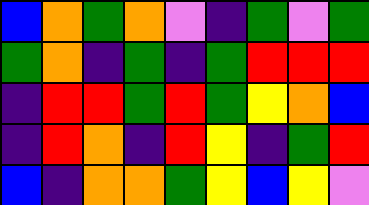[["blue", "orange", "green", "orange", "violet", "indigo", "green", "violet", "green"], ["green", "orange", "indigo", "green", "indigo", "green", "red", "red", "red"], ["indigo", "red", "red", "green", "red", "green", "yellow", "orange", "blue"], ["indigo", "red", "orange", "indigo", "red", "yellow", "indigo", "green", "red"], ["blue", "indigo", "orange", "orange", "green", "yellow", "blue", "yellow", "violet"]]